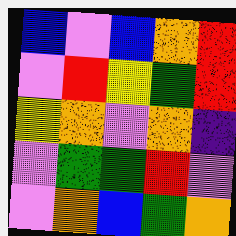[["blue", "violet", "blue", "orange", "red"], ["violet", "red", "yellow", "green", "red"], ["yellow", "orange", "violet", "orange", "indigo"], ["violet", "green", "green", "red", "violet"], ["violet", "orange", "blue", "green", "orange"]]